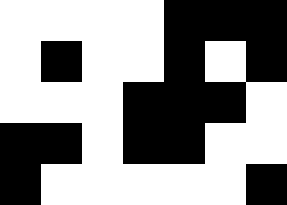[["white", "white", "white", "white", "black", "black", "black"], ["white", "black", "white", "white", "black", "white", "black"], ["white", "white", "white", "black", "black", "black", "white"], ["black", "black", "white", "black", "black", "white", "white"], ["black", "white", "white", "white", "white", "white", "black"]]